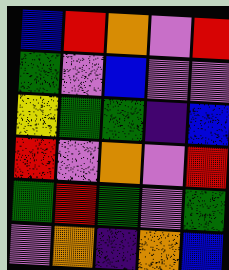[["blue", "red", "orange", "violet", "red"], ["green", "violet", "blue", "violet", "violet"], ["yellow", "green", "green", "indigo", "blue"], ["red", "violet", "orange", "violet", "red"], ["green", "red", "green", "violet", "green"], ["violet", "orange", "indigo", "orange", "blue"]]